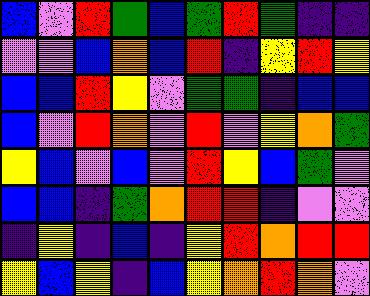[["blue", "violet", "red", "green", "blue", "green", "red", "green", "indigo", "indigo"], ["violet", "violet", "blue", "orange", "blue", "red", "indigo", "yellow", "red", "yellow"], ["blue", "blue", "red", "yellow", "violet", "green", "green", "indigo", "blue", "blue"], ["blue", "violet", "red", "orange", "violet", "red", "violet", "yellow", "orange", "green"], ["yellow", "blue", "violet", "blue", "violet", "red", "yellow", "blue", "green", "violet"], ["blue", "blue", "indigo", "green", "orange", "red", "red", "indigo", "violet", "violet"], ["indigo", "yellow", "indigo", "blue", "indigo", "yellow", "red", "orange", "red", "red"], ["yellow", "blue", "yellow", "indigo", "blue", "yellow", "orange", "red", "orange", "violet"]]